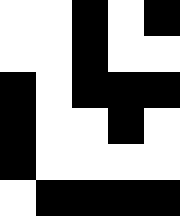[["white", "white", "black", "white", "black"], ["white", "white", "black", "white", "white"], ["black", "white", "black", "black", "black"], ["black", "white", "white", "black", "white"], ["black", "white", "white", "white", "white"], ["white", "black", "black", "black", "black"]]